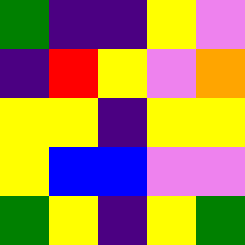[["green", "indigo", "indigo", "yellow", "violet"], ["indigo", "red", "yellow", "violet", "orange"], ["yellow", "yellow", "indigo", "yellow", "yellow"], ["yellow", "blue", "blue", "violet", "violet"], ["green", "yellow", "indigo", "yellow", "green"]]